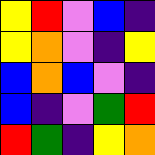[["yellow", "red", "violet", "blue", "indigo"], ["yellow", "orange", "violet", "indigo", "yellow"], ["blue", "orange", "blue", "violet", "indigo"], ["blue", "indigo", "violet", "green", "red"], ["red", "green", "indigo", "yellow", "orange"]]